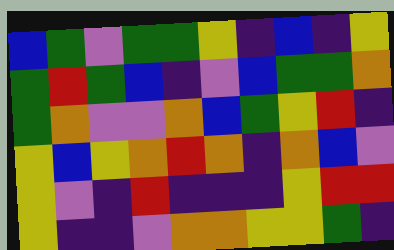[["blue", "green", "violet", "green", "green", "yellow", "indigo", "blue", "indigo", "yellow"], ["green", "red", "green", "blue", "indigo", "violet", "blue", "green", "green", "orange"], ["green", "orange", "violet", "violet", "orange", "blue", "green", "yellow", "red", "indigo"], ["yellow", "blue", "yellow", "orange", "red", "orange", "indigo", "orange", "blue", "violet"], ["yellow", "violet", "indigo", "red", "indigo", "indigo", "indigo", "yellow", "red", "red"], ["yellow", "indigo", "indigo", "violet", "orange", "orange", "yellow", "yellow", "green", "indigo"]]